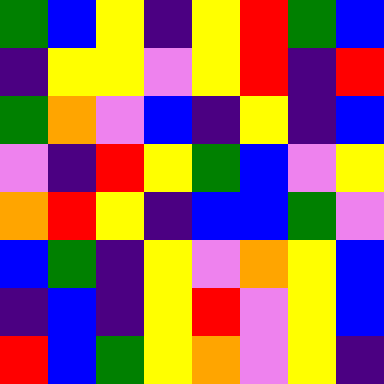[["green", "blue", "yellow", "indigo", "yellow", "red", "green", "blue"], ["indigo", "yellow", "yellow", "violet", "yellow", "red", "indigo", "red"], ["green", "orange", "violet", "blue", "indigo", "yellow", "indigo", "blue"], ["violet", "indigo", "red", "yellow", "green", "blue", "violet", "yellow"], ["orange", "red", "yellow", "indigo", "blue", "blue", "green", "violet"], ["blue", "green", "indigo", "yellow", "violet", "orange", "yellow", "blue"], ["indigo", "blue", "indigo", "yellow", "red", "violet", "yellow", "blue"], ["red", "blue", "green", "yellow", "orange", "violet", "yellow", "indigo"]]